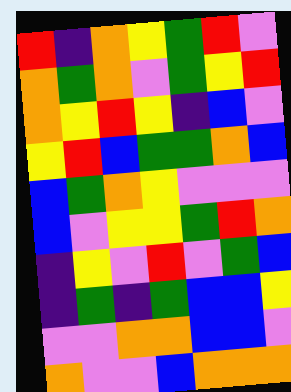[["red", "indigo", "orange", "yellow", "green", "red", "violet"], ["orange", "green", "orange", "violet", "green", "yellow", "red"], ["orange", "yellow", "red", "yellow", "indigo", "blue", "violet"], ["yellow", "red", "blue", "green", "green", "orange", "blue"], ["blue", "green", "orange", "yellow", "violet", "violet", "violet"], ["blue", "violet", "yellow", "yellow", "green", "red", "orange"], ["indigo", "yellow", "violet", "red", "violet", "green", "blue"], ["indigo", "green", "indigo", "green", "blue", "blue", "yellow"], ["violet", "violet", "orange", "orange", "blue", "blue", "violet"], ["orange", "violet", "violet", "blue", "orange", "orange", "orange"]]